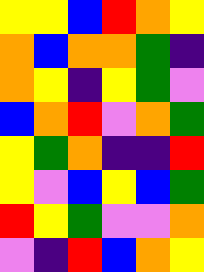[["yellow", "yellow", "blue", "red", "orange", "yellow"], ["orange", "blue", "orange", "orange", "green", "indigo"], ["orange", "yellow", "indigo", "yellow", "green", "violet"], ["blue", "orange", "red", "violet", "orange", "green"], ["yellow", "green", "orange", "indigo", "indigo", "red"], ["yellow", "violet", "blue", "yellow", "blue", "green"], ["red", "yellow", "green", "violet", "violet", "orange"], ["violet", "indigo", "red", "blue", "orange", "yellow"]]